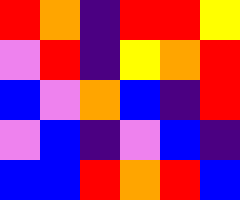[["red", "orange", "indigo", "red", "red", "yellow"], ["violet", "red", "indigo", "yellow", "orange", "red"], ["blue", "violet", "orange", "blue", "indigo", "red"], ["violet", "blue", "indigo", "violet", "blue", "indigo"], ["blue", "blue", "red", "orange", "red", "blue"]]